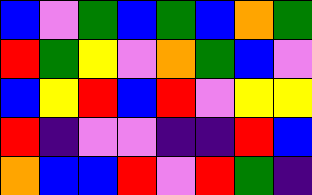[["blue", "violet", "green", "blue", "green", "blue", "orange", "green"], ["red", "green", "yellow", "violet", "orange", "green", "blue", "violet"], ["blue", "yellow", "red", "blue", "red", "violet", "yellow", "yellow"], ["red", "indigo", "violet", "violet", "indigo", "indigo", "red", "blue"], ["orange", "blue", "blue", "red", "violet", "red", "green", "indigo"]]